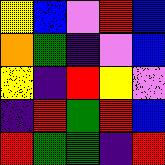[["yellow", "blue", "violet", "red", "blue"], ["orange", "green", "indigo", "violet", "blue"], ["yellow", "indigo", "red", "yellow", "violet"], ["indigo", "red", "green", "red", "blue"], ["red", "green", "green", "indigo", "red"]]